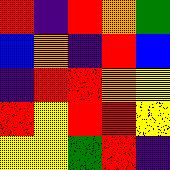[["red", "indigo", "red", "orange", "green"], ["blue", "orange", "indigo", "red", "blue"], ["indigo", "red", "red", "orange", "yellow"], ["red", "yellow", "red", "red", "yellow"], ["yellow", "yellow", "green", "red", "indigo"]]